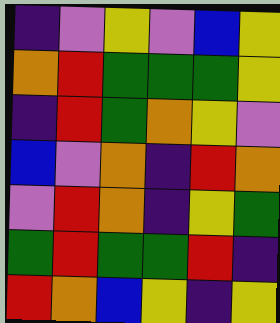[["indigo", "violet", "yellow", "violet", "blue", "yellow"], ["orange", "red", "green", "green", "green", "yellow"], ["indigo", "red", "green", "orange", "yellow", "violet"], ["blue", "violet", "orange", "indigo", "red", "orange"], ["violet", "red", "orange", "indigo", "yellow", "green"], ["green", "red", "green", "green", "red", "indigo"], ["red", "orange", "blue", "yellow", "indigo", "yellow"]]